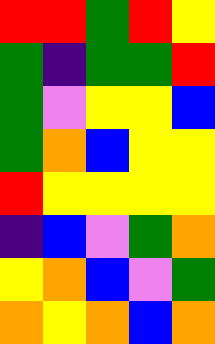[["red", "red", "green", "red", "yellow"], ["green", "indigo", "green", "green", "red"], ["green", "violet", "yellow", "yellow", "blue"], ["green", "orange", "blue", "yellow", "yellow"], ["red", "yellow", "yellow", "yellow", "yellow"], ["indigo", "blue", "violet", "green", "orange"], ["yellow", "orange", "blue", "violet", "green"], ["orange", "yellow", "orange", "blue", "orange"]]